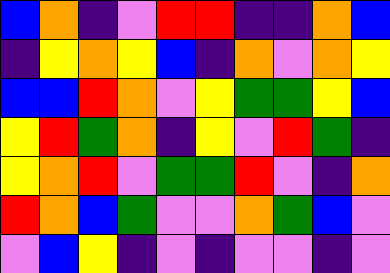[["blue", "orange", "indigo", "violet", "red", "red", "indigo", "indigo", "orange", "blue"], ["indigo", "yellow", "orange", "yellow", "blue", "indigo", "orange", "violet", "orange", "yellow"], ["blue", "blue", "red", "orange", "violet", "yellow", "green", "green", "yellow", "blue"], ["yellow", "red", "green", "orange", "indigo", "yellow", "violet", "red", "green", "indigo"], ["yellow", "orange", "red", "violet", "green", "green", "red", "violet", "indigo", "orange"], ["red", "orange", "blue", "green", "violet", "violet", "orange", "green", "blue", "violet"], ["violet", "blue", "yellow", "indigo", "violet", "indigo", "violet", "violet", "indigo", "violet"]]